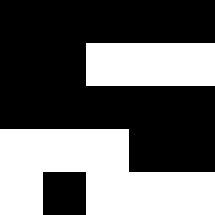[["black", "black", "black", "black", "black"], ["black", "black", "white", "white", "white"], ["black", "black", "black", "black", "black"], ["white", "white", "white", "black", "black"], ["white", "black", "white", "white", "white"]]